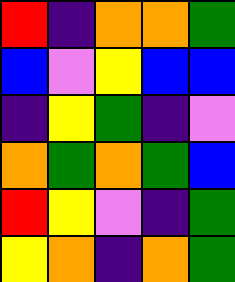[["red", "indigo", "orange", "orange", "green"], ["blue", "violet", "yellow", "blue", "blue"], ["indigo", "yellow", "green", "indigo", "violet"], ["orange", "green", "orange", "green", "blue"], ["red", "yellow", "violet", "indigo", "green"], ["yellow", "orange", "indigo", "orange", "green"]]